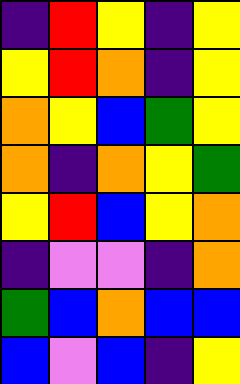[["indigo", "red", "yellow", "indigo", "yellow"], ["yellow", "red", "orange", "indigo", "yellow"], ["orange", "yellow", "blue", "green", "yellow"], ["orange", "indigo", "orange", "yellow", "green"], ["yellow", "red", "blue", "yellow", "orange"], ["indigo", "violet", "violet", "indigo", "orange"], ["green", "blue", "orange", "blue", "blue"], ["blue", "violet", "blue", "indigo", "yellow"]]